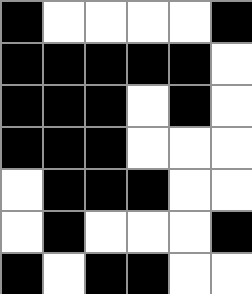[["black", "white", "white", "white", "white", "black"], ["black", "black", "black", "black", "black", "white"], ["black", "black", "black", "white", "black", "white"], ["black", "black", "black", "white", "white", "white"], ["white", "black", "black", "black", "white", "white"], ["white", "black", "white", "white", "white", "black"], ["black", "white", "black", "black", "white", "white"]]